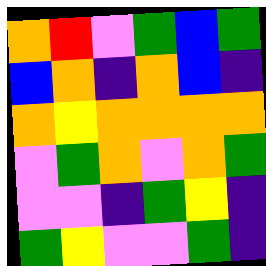[["orange", "red", "violet", "green", "blue", "green"], ["blue", "orange", "indigo", "orange", "blue", "indigo"], ["orange", "yellow", "orange", "orange", "orange", "orange"], ["violet", "green", "orange", "violet", "orange", "green"], ["violet", "violet", "indigo", "green", "yellow", "indigo"], ["green", "yellow", "violet", "violet", "green", "indigo"]]